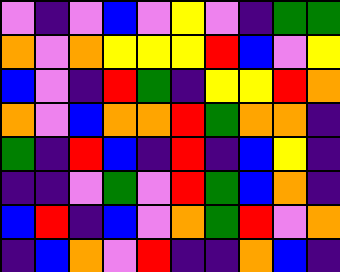[["violet", "indigo", "violet", "blue", "violet", "yellow", "violet", "indigo", "green", "green"], ["orange", "violet", "orange", "yellow", "yellow", "yellow", "red", "blue", "violet", "yellow"], ["blue", "violet", "indigo", "red", "green", "indigo", "yellow", "yellow", "red", "orange"], ["orange", "violet", "blue", "orange", "orange", "red", "green", "orange", "orange", "indigo"], ["green", "indigo", "red", "blue", "indigo", "red", "indigo", "blue", "yellow", "indigo"], ["indigo", "indigo", "violet", "green", "violet", "red", "green", "blue", "orange", "indigo"], ["blue", "red", "indigo", "blue", "violet", "orange", "green", "red", "violet", "orange"], ["indigo", "blue", "orange", "violet", "red", "indigo", "indigo", "orange", "blue", "indigo"]]